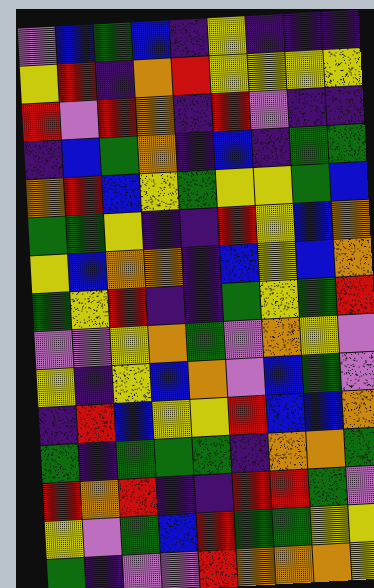[["violet", "blue", "green", "blue", "indigo", "yellow", "indigo", "indigo", "indigo"], ["yellow", "red", "indigo", "orange", "red", "yellow", "yellow", "yellow", "yellow"], ["red", "violet", "red", "orange", "indigo", "red", "violet", "indigo", "indigo"], ["indigo", "blue", "green", "orange", "indigo", "blue", "indigo", "green", "green"], ["orange", "red", "blue", "yellow", "green", "yellow", "yellow", "green", "blue"], ["green", "green", "yellow", "indigo", "indigo", "red", "yellow", "blue", "orange"], ["yellow", "blue", "orange", "orange", "indigo", "blue", "yellow", "blue", "orange"], ["green", "yellow", "red", "indigo", "indigo", "green", "yellow", "green", "red"], ["violet", "violet", "yellow", "orange", "green", "violet", "orange", "yellow", "violet"], ["yellow", "indigo", "yellow", "blue", "orange", "violet", "blue", "green", "violet"], ["indigo", "red", "blue", "yellow", "yellow", "red", "blue", "blue", "orange"], ["green", "indigo", "green", "green", "green", "indigo", "orange", "orange", "green"], ["red", "orange", "red", "indigo", "indigo", "red", "red", "green", "violet"], ["yellow", "violet", "green", "blue", "red", "green", "green", "yellow", "yellow"], ["green", "indigo", "violet", "violet", "red", "orange", "orange", "orange", "yellow"]]